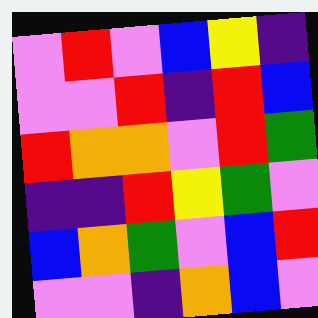[["violet", "red", "violet", "blue", "yellow", "indigo"], ["violet", "violet", "red", "indigo", "red", "blue"], ["red", "orange", "orange", "violet", "red", "green"], ["indigo", "indigo", "red", "yellow", "green", "violet"], ["blue", "orange", "green", "violet", "blue", "red"], ["violet", "violet", "indigo", "orange", "blue", "violet"]]